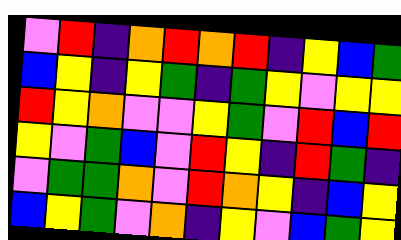[["violet", "red", "indigo", "orange", "red", "orange", "red", "indigo", "yellow", "blue", "green"], ["blue", "yellow", "indigo", "yellow", "green", "indigo", "green", "yellow", "violet", "yellow", "yellow"], ["red", "yellow", "orange", "violet", "violet", "yellow", "green", "violet", "red", "blue", "red"], ["yellow", "violet", "green", "blue", "violet", "red", "yellow", "indigo", "red", "green", "indigo"], ["violet", "green", "green", "orange", "violet", "red", "orange", "yellow", "indigo", "blue", "yellow"], ["blue", "yellow", "green", "violet", "orange", "indigo", "yellow", "violet", "blue", "green", "yellow"]]